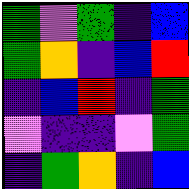[["green", "violet", "green", "indigo", "blue"], ["green", "orange", "indigo", "blue", "red"], ["indigo", "blue", "red", "indigo", "green"], ["violet", "indigo", "indigo", "violet", "green"], ["indigo", "green", "orange", "indigo", "blue"]]